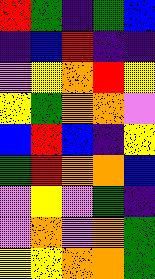[["red", "green", "indigo", "green", "blue"], ["indigo", "blue", "red", "indigo", "indigo"], ["violet", "yellow", "orange", "red", "yellow"], ["yellow", "green", "orange", "orange", "violet"], ["blue", "red", "blue", "indigo", "yellow"], ["green", "red", "orange", "orange", "blue"], ["violet", "yellow", "violet", "green", "indigo"], ["violet", "orange", "violet", "orange", "green"], ["yellow", "yellow", "orange", "orange", "green"]]